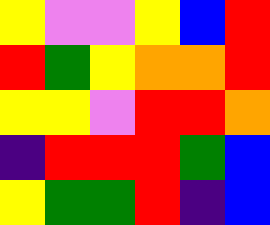[["yellow", "violet", "violet", "yellow", "blue", "red"], ["red", "green", "yellow", "orange", "orange", "red"], ["yellow", "yellow", "violet", "red", "red", "orange"], ["indigo", "red", "red", "red", "green", "blue"], ["yellow", "green", "green", "red", "indigo", "blue"]]